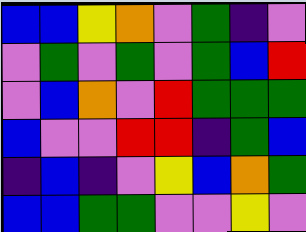[["blue", "blue", "yellow", "orange", "violet", "green", "indigo", "violet"], ["violet", "green", "violet", "green", "violet", "green", "blue", "red"], ["violet", "blue", "orange", "violet", "red", "green", "green", "green"], ["blue", "violet", "violet", "red", "red", "indigo", "green", "blue"], ["indigo", "blue", "indigo", "violet", "yellow", "blue", "orange", "green"], ["blue", "blue", "green", "green", "violet", "violet", "yellow", "violet"]]